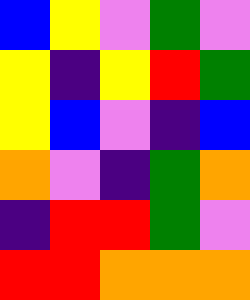[["blue", "yellow", "violet", "green", "violet"], ["yellow", "indigo", "yellow", "red", "green"], ["yellow", "blue", "violet", "indigo", "blue"], ["orange", "violet", "indigo", "green", "orange"], ["indigo", "red", "red", "green", "violet"], ["red", "red", "orange", "orange", "orange"]]